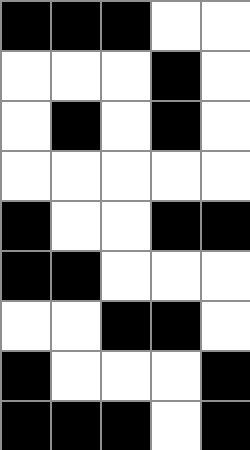[["black", "black", "black", "white", "white"], ["white", "white", "white", "black", "white"], ["white", "black", "white", "black", "white"], ["white", "white", "white", "white", "white"], ["black", "white", "white", "black", "black"], ["black", "black", "white", "white", "white"], ["white", "white", "black", "black", "white"], ["black", "white", "white", "white", "black"], ["black", "black", "black", "white", "black"]]